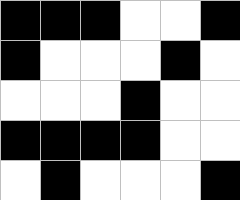[["black", "black", "black", "white", "white", "black"], ["black", "white", "white", "white", "black", "white"], ["white", "white", "white", "black", "white", "white"], ["black", "black", "black", "black", "white", "white"], ["white", "black", "white", "white", "white", "black"]]